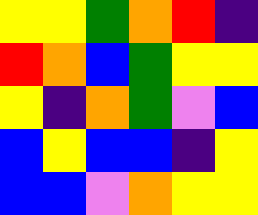[["yellow", "yellow", "green", "orange", "red", "indigo"], ["red", "orange", "blue", "green", "yellow", "yellow"], ["yellow", "indigo", "orange", "green", "violet", "blue"], ["blue", "yellow", "blue", "blue", "indigo", "yellow"], ["blue", "blue", "violet", "orange", "yellow", "yellow"]]